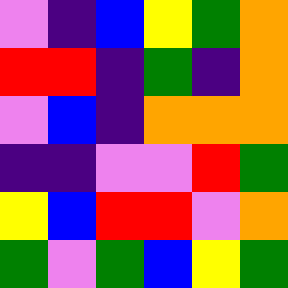[["violet", "indigo", "blue", "yellow", "green", "orange"], ["red", "red", "indigo", "green", "indigo", "orange"], ["violet", "blue", "indigo", "orange", "orange", "orange"], ["indigo", "indigo", "violet", "violet", "red", "green"], ["yellow", "blue", "red", "red", "violet", "orange"], ["green", "violet", "green", "blue", "yellow", "green"]]